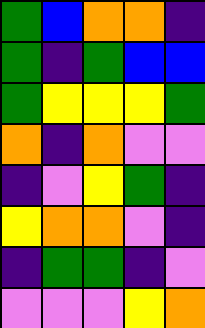[["green", "blue", "orange", "orange", "indigo"], ["green", "indigo", "green", "blue", "blue"], ["green", "yellow", "yellow", "yellow", "green"], ["orange", "indigo", "orange", "violet", "violet"], ["indigo", "violet", "yellow", "green", "indigo"], ["yellow", "orange", "orange", "violet", "indigo"], ["indigo", "green", "green", "indigo", "violet"], ["violet", "violet", "violet", "yellow", "orange"]]